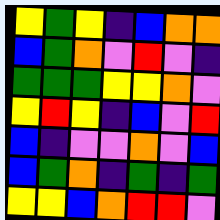[["yellow", "green", "yellow", "indigo", "blue", "orange", "orange"], ["blue", "green", "orange", "violet", "red", "violet", "indigo"], ["green", "green", "green", "yellow", "yellow", "orange", "violet"], ["yellow", "red", "yellow", "indigo", "blue", "violet", "red"], ["blue", "indigo", "violet", "violet", "orange", "violet", "blue"], ["blue", "green", "orange", "indigo", "green", "indigo", "green"], ["yellow", "yellow", "blue", "orange", "red", "red", "violet"]]